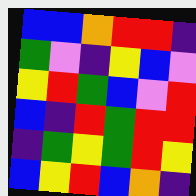[["blue", "blue", "orange", "red", "red", "indigo"], ["green", "violet", "indigo", "yellow", "blue", "violet"], ["yellow", "red", "green", "blue", "violet", "red"], ["blue", "indigo", "red", "green", "red", "red"], ["indigo", "green", "yellow", "green", "red", "yellow"], ["blue", "yellow", "red", "blue", "orange", "indigo"]]